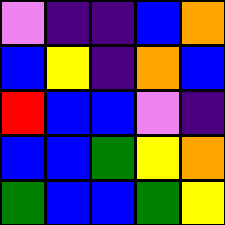[["violet", "indigo", "indigo", "blue", "orange"], ["blue", "yellow", "indigo", "orange", "blue"], ["red", "blue", "blue", "violet", "indigo"], ["blue", "blue", "green", "yellow", "orange"], ["green", "blue", "blue", "green", "yellow"]]